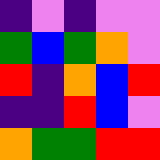[["indigo", "violet", "indigo", "violet", "violet"], ["green", "blue", "green", "orange", "violet"], ["red", "indigo", "orange", "blue", "red"], ["indigo", "indigo", "red", "blue", "violet"], ["orange", "green", "green", "red", "red"]]